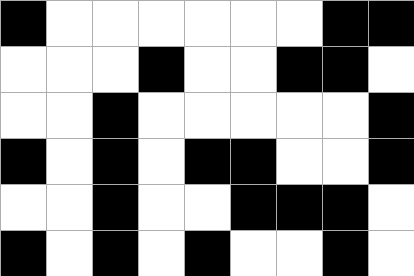[["black", "white", "white", "white", "white", "white", "white", "black", "black"], ["white", "white", "white", "black", "white", "white", "black", "black", "white"], ["white", "white", "black", "white", "white", "white", "white", "white", "black"], ["black", "white", "black", "white", "black", "black", "white", "white", "black"], ["white", "white", "black", "white", "white", "black", "black", "black", "white"], ["black", "white", "black", "white", "black", "white", "white", "black", "white"]]